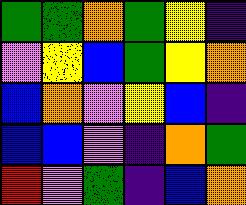[["green", "green", "orange", "green", "yellow", "indigo"], ["violet", "yellow", "blue", "green", "yellow", "orange"], ["blue", "orange", "violet", "yellow", "blue", "indigo"], ["blue", "blue", "violet", "indigo", "orange", "green"], ["red", "violet", "green", "indigo", "blue", "orange"]]